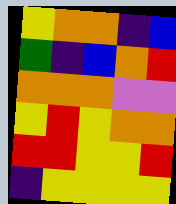[["yellow", "orange", "orange", "indigo", "blue"], ["green", "indigo", "blue", "orange", "red"], ["orange", "orange", "orange", "violet", "violet"], ["yellow", "red", "yellow", "orange", "orange"], ["red", "red", "yellow", "yellow", "red"], ["indigo", "yellow", "yellow", "yellow", "yellow"]]